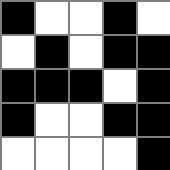[["black", "white", "white", "black", "white"], ["white", "black", "white", "black", "black"], ["black", "black", "black", "white", "black"], ["black", "white", "white", "black", "black"], ["white", "white", "white", "white", "black"]]